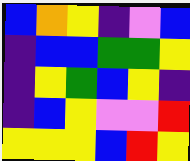[["blue", "orange", "yellow", "indigo", "violet", "blue"], ["indigo", "blue", "blue", "green", "green", "yellow"], ["indigo", "yellow", "green", "blue", "yellow", "indigo"], ["indigo", "blue", "yellow", "violet", "violet", "red"], ["yellow", "yellow", "yellow", "blue", "red", "yellow"]]